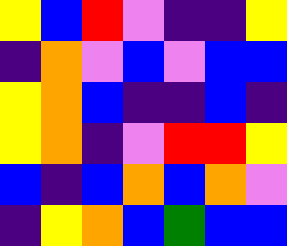[["yellow", "blue", "red", "violet", "indigo", "indigo", "yellow"], ["indigo", "orange", "violet", "blue", "violet", "blue", "blue"], ["yellow", "orange", "blue", "indigo", "indigo", "blue", "indigo"], ["yellow", "orange", "indigo", "violet", "red", "red", "yellow"], ["blue", "indigo", "blue", "orange", "blue", "orange", "violet"], ["indigo", "yellow", "orange", "blue", "green", "blue", "blue"]]